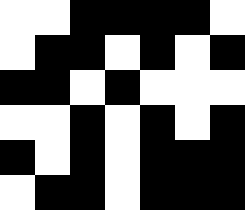[["white", "white", "black", "black", "black", "black", "white"], ["white", "black", "black", "white", "black", "white", "black"], ["black", "black", "white", "black", "white", "white", "white"], ["white", "white", "black", "white", "black", "white", "black"], ["black", "white", "black", "white", "black", "black", "black"], ["white", "black", "black", "white", "black", "black", "black"]]